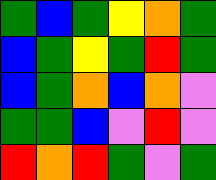[["green", "blue", "green", "yellow", "orange", "green"], ["blue", "green", "yellow", "green", "red", "green"], ["blue", "green", "orange", "blue", "orange", "violet"], ["green", "green", "blue", "violet", "red", "violet"], ["red", "orange", "red", "green", "violet", "green"]]